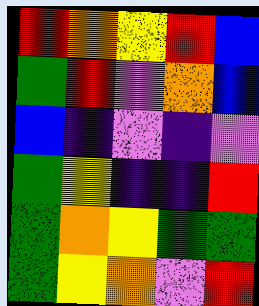[["red", "orange", "yellow", "red", "blue"], ["green", "red", "violet", "orange", "blue"], ["blue", "indigo", "violet", "indigo", "violet"], ["green", "yellow", "indigo", "indigo", "red"], ["green", "orange", "yellow", "green", "green"], ["green", "yellow", "orange", "violet", "red"]]